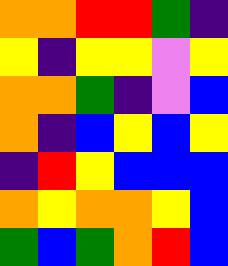[["orange", "orange", "red", "red", "green", "indigo"], ["yellow", "indigo", "yellow", "yellow", "violet", "yellow"], ["orange", "orange", "green", "indigo", "violet", "blue"], ["orange", "indigo", "blue", "yellow", "blue", "yellow"], ["indigo", "red", "yellow", "blue", "blue", "blue"], ["orange", "yellow", "orange", "orange", "yellow", "blue"], ["green", "blue", "green", "orange", "red", "blue"]]